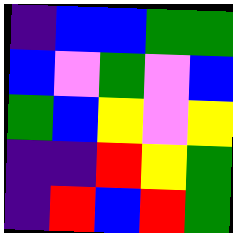[["indigo", "blue", "blue", "green", "green"], ["blue", "violet", "green", "violet", "blue"], ["green", "blue", "yellow", "violet", "yellow"], ["indigo", "indigo", "red", "yellow", "green"], ["indigo", "red", "blue", "red", "green"]]